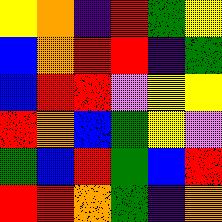[["yellow", "orange", "indigo", "red", "green", "yellow"], ["blue", "orange", "red", "red", "indigo", "green"], ["blue", "red", "red", "violet", "yellow", "yellow"], ["red", "orange", "blue", "green", "yellow", "violet"], ["green", "blue", "red", "green", "blue", "red"], ["red", "red", "orange", "green", "indigo", "orange"]]